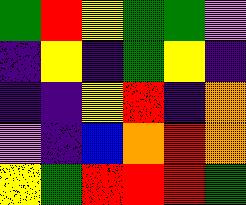[["green", "red", "yellow", "green", "green", "violet"], ["indigo", "yellow", "indigo", "green", "yellow", "indigo"], ["indigo", "indigo", "yellow", "red", "indigo", "orange"], ["violet", "indigo", "blue", "orange", "red", "orange"], ["yellow", "green", "red", "red", "red", "green"]]